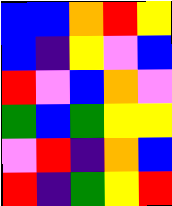[["blue", "blue", "orange", "red", "yellow"], ["blue", "indigo", "yellow", "violet", "blue"], ["red", "violet", "blue", "orange", "violet"], ["green", "blue", "green", "yellow", "yellow"], ["violet", "red", "indigo", "orange", "blue"], ["red", "indigo", "green", "yellow", "red"]]